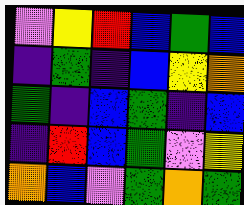[["violet", "yellow", "red", "blue", "green", "blue"], ["indigo", "green", "indigo", "blue", "yellow", "orange"], ["green", "indigo", "blue", "green", "indigo", "blue"], ["indigo", "red", "blue", "green", "violet", "yellow"], ["orange", "blue", "violet", "green", "orange", "green"]]